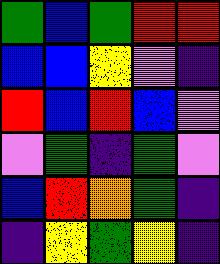[["green", "blue", "green", "red", "red"], ["blue", "blue", "yellow", "violet", "indigo"], ["red", "blue", "red", "blue", "violet"], ["violet", "green", "indigo", "green", "violet"], ["blue", "red", "orange", "green", "indigo"], ["indigo", "yellow", "green", "yellow", "indigo"]]